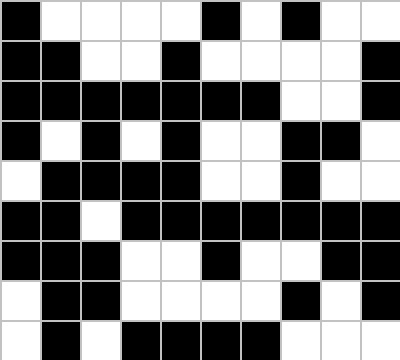[["black", "white", "white", "white", "white", "black", "white", "black", "white", "white"], ["black", "black", "white", "white", "black", "white", "white", "white", "white", "black"], ["black", "black", "black", "black", "black", "black", "black", "white", "white", "black"], ["black", "white", "black", "white", "black", "white", "white", "black", "black", "white"], ["white", "black", "black", "black", "black", "white", "white", "black", "white", "white"], ["black", "black", "white", "black", "black", "black", "black", "black", "black", "black"], ["black", "black", "black", "white", "white", "black", "white", "white", "black", "black"], ["white", "black", "black", "white", "white", "white", "white", "black", "white", "black"], ["white", "black", "white", "black", "black", "black", "black", "white", "white", "white"]]